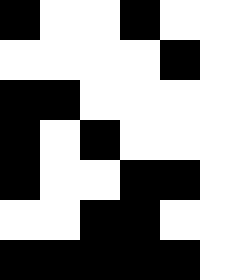[["black", "white", "white", "black", "white", "white"], ["white", "white", "white", "white", "black", "white"], ["black", "black", "white", "white", "white", "white"], ["black", "white", "black", "white", "white", "white"], ["black", "white", "white", "black", "black", "white"], ["white", "white", "black", "black", "white", "white"], ["black", "black", "black", "black", "black", "white"]]